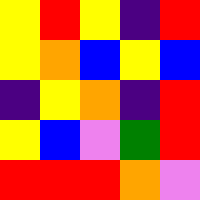[["yellow", "red", "yellow", "indigo", "red"], ["yellow", "orange", "blue", "yellow", "blue"], ["indigo", "yellow", "orange", "indigo", "red"], ["yellow", "blue", "violet", "green", "red"], ["red", "red", "red", "orange", "violet"]]